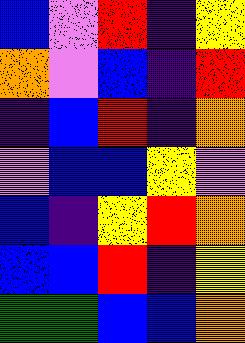[["blue", "violet", "red", "indigo", "yellow"], ["orange", "violet", "blue", "indigo", "red"], ["indigo", "blue", "red", "indigo", "orange"], ["violet", "blue", "blue", "yellow", "violet"], ["blue", "indigo", "yellow", "red", "orange"], ["blue", "blue", "red", "indigo", "yellow"], ["green", "green", "blue", "blue", "orange"]]